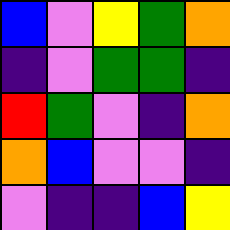[["blue", "violet", "yellow", "green", "orange"], ["indigo", "violet", "green", "green", "indigo"], ["red", "green", "violet", "indigo", "orange"], ["orange", "blue", "violet", "violet", "indigo"], ["violet", "indigo", "indigo", "blue", "yellow"]]